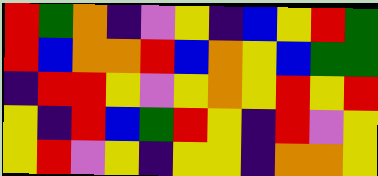[["red", "green", "orange", "indigo", "violet", "yellow", "indigo", "blue", "yellow", "red", "green"], ["red", "blue", "orange", "orange", "red", "blue", "orange", "yellow", "blue", "green", "green"], ["indigo", "red", "red", "yellow", "violet", "yellow", "orange", "yellow", "red", "yellow", "red"], ["yellow", "indigo", "red", "blue", "green", "red", "yellow", "indigo", "red", "violet", "yellow"], ["yellow", "red", "violet", "yellow", "indigo", "yellow", "yellow", "indigo", "orange", "orange", "yellow"]]